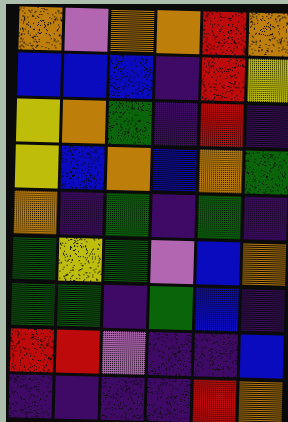[["orange", "violet", "orange", "orange", "red", "orange"], ["blue", "blue", "blue", "indigo", "red", "yellow"], ["yellow", "orange", "green", "indigo", "red", "indigo"], ["yellow", "blue", "orange", "blue", "orange", "green"], ["orange", "indigo", "green", "indigo", "green", "indigo"], ["green", "yellow", "green", "violet", "blue", "orange"], ["green", "green", "indigo", "green", "blue", "indigo"], ["red", "red", "violet", "indigo", "indigo", "blue"], ["indigo", "indigo", "indigo", "indigo", "red", "orange"]]